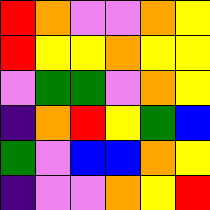[["red", "orange", "violet", "violet", "orange", "yellow"], ["red", "yellow", "yellow", "orange", "yellow", "yellow"], ["violet", "green", "green", "violet", "orange", "yellow"], ["indigo", "orange", "red", "yellow", "green", "blue"], ["green", "violet", "blue", "blue", "orange", "yellow"], ["indigo", "violet", "violet", "orange", "yellow", "red"]]